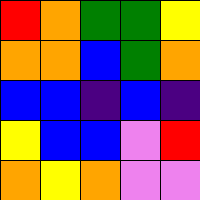[["red", "orange", "green", "green", "yellow"], ["orange", "orange", "blue", "green", "orange"], ["blue", "blue", "indigo", "blue", "indigo"], ["yellow", "blue", "blue", "violet", "red"], ["orange", "yellow", "orange", "violet", "violet"]]